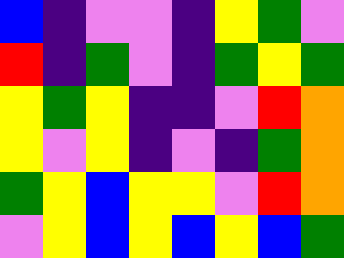[["blue", "indigo", "violet", "violet", "indigo", "yellow", "green", "violet"], ["red", "indigo", "green", "violet", "indigo", "green", "yellow", "green"], ["yellow", "green", "yellow", "indigo", "indigo", "violet", "red", "orange"], ["yellow", "violet", "yellow", "indigo", "violet", "indigo", "green", "orange"], ["green", "yellow", "blue", "yellow", "yellow", "violet", "red", "orange"], ["violet", "yellow", "blue", "yellow", "blue", "yellow", "blue", "green"]]